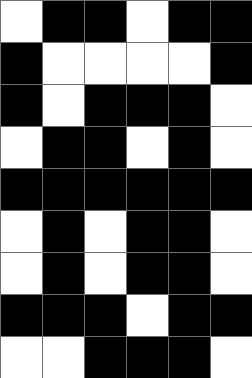[["white", "black", "black", "white", "black", "black"], ["black", "white", "white", "white", "white", "black"], ["black", "white", "black", "black", "black", "white"], ["white", "black", "black", "white", "black", "white"], ["black", "black", "black", "black", "black", "black"], ["white", "black", "white", "black", "black", "white"], ["white", "black", "white", "black", "black", "white"], ["black", "black", "black", "white", "black", "black"], ["white", "white", "black", "black", "black", "white"]]